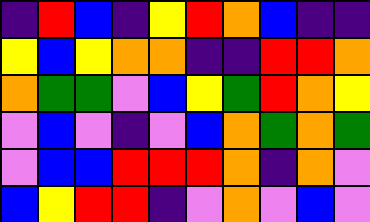[["indigo", "red", "blue", "indigo", "yellow", "red", "orange", "blue", "indigo", "indigo"], ["yellow", "blue", "yellow", "orange", "orange", "indigo", "indigo", "red", "red", "orange"], ["orange", "green", "green", "violet", "blue", "yellow", "green", "red", "orange", "yellow"], ["violet", "blue", "violet", "indigo", "violet", "blue", "orange", "green", "orange", "green"], ["violet", "blue", "blue", "red", "red", "red", "orange", "indigo", "orange", "violet"], ["blue", "yellow", "red", "red", "indigo", "violet", "orange", "violet", "blue", "violet"]]